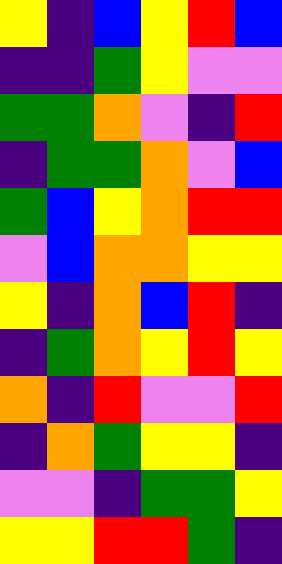[["yellow", "indigo", "blue", "yellow", "red", "blue"], ["indigo", "indigo", "green", "yellow", "violet", "violet"], ["green", "green", "orange", "violet", "indigo", "red"], ["indigo", "green", "green", "orange", "violet", "blue"], ["green", "blue", "yellow", "orange", "red", "red"], ["violet", "blue", "orange", "orange", "yellow", "yellow"], ["yellow", "indigo", "orange", "blue", "red", "indigo"], ["indigo", "green", "orange", "yellow", "red", "yellow"], ["orange", "indigo", "red", "violet", "violet", "red"], ["indigo", "orange", "green", "yellow", "yellow", "indigo"], ["violet", "violet", "indigo", "green", "green", "yellow"], ["yellow", "yellow", "red", "red", "green", "indigo"]]